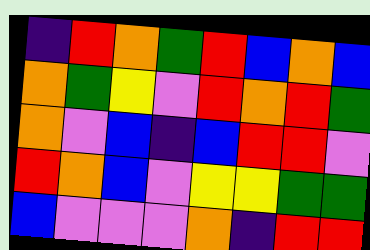[["indigo", "red", "orange", "green", "red", "blue", "orange", "blue"], ["orange", "green", "yellow", "violet", "red", "orange", "red", "green"], ["orange", "violet", "blue", "indigo", "blue", "red", "red", "violet"], ["red", "orange", "blue", "violet", "yellow", "yellow", "green", "green"], ["blue", "violet", "violet", "violet", "orange", "indigo", "red", "red"]]